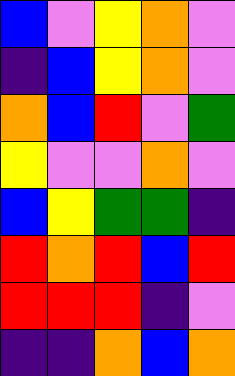[["blue", "violet", "yellow", "orange", "violet"], ["indigo", "blue", "yellow", "orange", "violet"], ["orange", "blue", "red", "violet", "green"], ["yellow", "violet", "violet", "orange", "violet"], ["blue", "yellow", "green", "green", "indigo"], ["red", "orange", "red", "blue", "red"], ["red", "red", "red", "indigo", "violet"], ["indigo", "indigo", "orange", "blue", "orange"]]